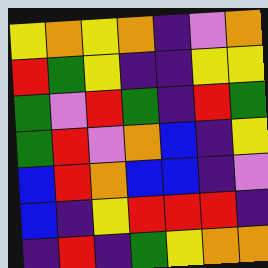[["yellow", "orange", "yellow", "orange", "indigo", "violet", "orange"], ["red", "green", "yellow", "indigo", "indigo", "yellow", "yellow"], ["green", "violet", "red", "green", "indigo", "red", "green"], ["green", "red", "violet", "orange", "blue", "indigo", "yellow"], ["blue", "red", "orange", "blue", "blue", "indigo", "violet"], ["blue", "indigo", "yellow", "red", "red", "red", "indigo"], ["indigo", "red", "indigo", "green", "yellow", "orange", "orange"]]